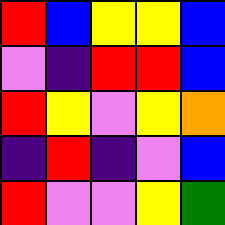[["red", "blue", "yellow", "yellow", "blue"], ["violet", "indigo", "red", "red", "blue"], ["red", "yellow", "violet", "yellow", "orange"], ["indigo", "red", "indigo", "violet", "blue"], ["red", "violet", "violet", "yellow", "green"]]